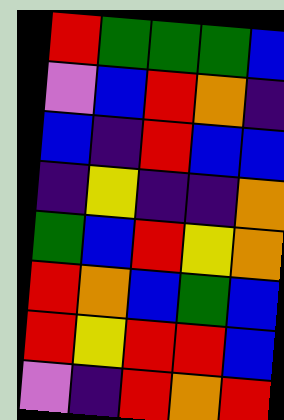[["red", "green", "green", "green", "blue"], ["violet", "blue", "red", "orange", "indigo"], ["blue", "indigo", "red", "blue", "blue"], ["indigo", "yellow", "indigo", "indigo", "orange"], ["green", "blue", "red", "yellow", "orange"], ["red", "orange", "blue", "green", "blue"], ["red", "yellow", "red", "red", "blue"], ["violet", "indigo", "red", "orange", "red"]]